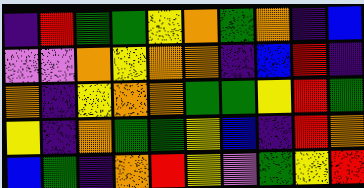[["indigo", "red", "green", "green", "yellow", "orange", "green", "orange", "indigo", "blue"], ["violet", "violet", "orange", "yellow", "orange", "orange", "indigo", "blue", "red", "indigo"], ["orange", "indigo", "yellow", "orange", "orange", "green", "green", "yellow", "red", "green"], ["yellow", "indigo", "orange", "green", "green", "yellow", "blue", "indigo", "red", "orange"], ["blue", "green", "indigo", "orange", "red", "yellow", "violet", "green", "yellow", "red"]]